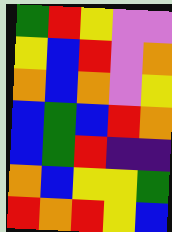[["green", "red", "yellow", "violet", "violet"], ["yellow", "blue", "red", "violet", "orange"], ["orange", "blue", "orange", "violet", "yellow"], ["blue", "green", "blue", "red", "orange"], ["blue", "green", "red", "indigo", "indigo"], ["orange", "blue", "yellow", "yellow", "green"], ["red", "orange", "red", "yellow", "blue"]]